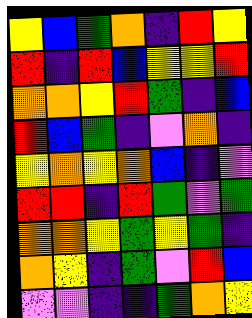[["yellow", "blue", "green", "orange", "indigo", "red", "yellow"], ["red", "indigo", "red", "blue", "yellow", "yellow", "red"], ["orange", "orange", "yellow", "red", "green", "indigo", "blue"], ["red", "blue", "green", "indigo", "violet", "orange", "indigo"], ["yellow", "orange", "yellow", "orange", "blue", "indigo", "violet"], ["red", "red", "indigo", "red", "green", "violet", "green"], ["orange", "orange", "yellow", "green", "yellow", "green", "indigo"], ["orange", "yellow", "indigo", "green", "violet", "red", "blue"], ["violet", "violet", "indigo", "indigo", "green", "orange", "yellow"]]